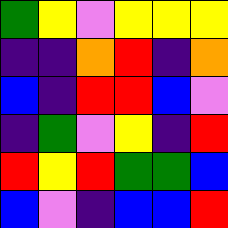[["green", "yellow", "violet", "yellow", "yellow", "yellow"], ["indigo", "indigo", "orange", "red", "indigo", "orange"], ["blue", "indigo", "red", "red", "blue", "violet"], ["indigo", "green", "violet", "yellow", "indigo", "red"], ["red", "yellow", "red", "green", "green", "blue"], ["blue", "violet", "indigo", "blue", "blue", "red"]]